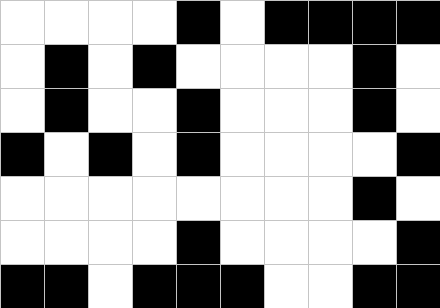[["white", "white", "white", "white", "black", "white", "black", "black", "black", "black"], ["white", "black", "white", "black", "white", "white", "white", "white", "black", "white"], ["white", "black", "white", "white", "black", "white", "white", "white", "black", "white"], ["black", "white", "black", "white", "black", "white", "white", "white", "white", "black"], ["white", "white", "white", "white", "white", "white", "white", "white", "black", "white"], ["white", "white", "white", "white", "black", "white", "white", "white", "white", "black"], ["black", "black", "white", "black", "black", "black", "white", "white", "black", "black"]]